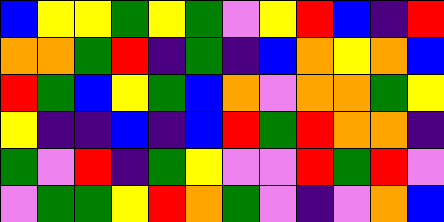[["blue", "yellow", "yellow", "green", "yellow", "green", "violet", "yellow", "red", "blue", "indigo", "red"], ["orange", "orange", "green", "red", "indigo", "green", "indigo", "blue", "orange", "yellow", "orange", "blue"], ["red", "green", "blue", "yellow", "green", "blue", "orange", "violet", "orange", "orange", "green", "yellow"], ["yellow", "indigo", "indigo", "blue", "indigo", "blue", "red", "green", "red", "orange", "orange", "indigo"], ["green", "violet", "red", "indigo", "green", "yellow", "violet", "violet", "red", "green", "red", "violet"], ["violet", "green", "green", "yellow", "red", "orange", "green", "violet", "indigo", "violet", "orange", "blue"]]